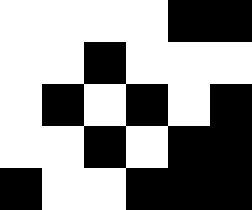[["white", "white", "white", "white", "black", "black"], ["white", "white", "black", "white", "white", "white"], ["white", "black", "white", "black", "white", "black"], ["white", "white", "black", "white", "black", "black"], ["black", "white", "white", "black", "black", "black"]]